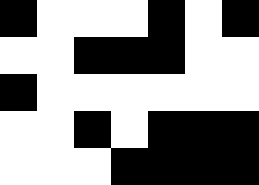[["black", "white", "white", "white", "black", "white", "black"], ["white", "white", "black", "black", "black", "white", "white"], ["black", "white", "white", "white", "white", "white", "white"], ["white", "white", "black", "white", "black", "black", "black"], ["white", "white", "white", "black", "black", "black", "black"]]